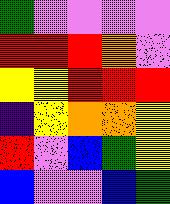[["green", "violet", "violet", "violet", "violet"], ["red", "red", "red", "orange", "violet"], ["yellow", "yellow", "red", "red", "red"], ["indigo", "yellow", "orange", "orange", "yellow"], ["red", "violet", "blue", "green", "yellow"], ["blue", "violet", "violet", "blue", "green"]]